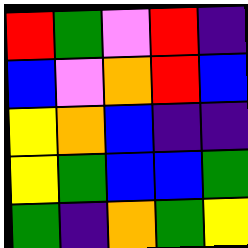[["red", "green", "violet", "red", "indigo"], ["blue", "violet", "orange", "red", "blue"], ["yellow", "orange", "blue", "indigo", "indigo"], ["yellow", "green", "blue", "blue", "green"], ["green", "indigo", "orange", "green", "yellow"]]